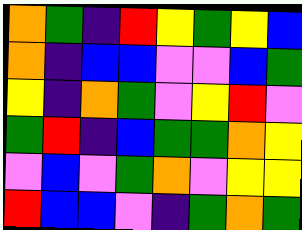[["orange", "green", "indigo", "red", "yellow", "green", "yellow", "blue"], ["orange", "indigo", "blue", "blue", "violet", "violet", "blue", "green"], ["yellow", "indigo", "orange", "green", "violet", "yellow", "red", "violet"], ["green", "red", "indigo", "blue", "green", "green", "orange", "yellow"], ["violet", "blue", "violet", "green", "orange", "violet", "yellow", "yellow"], ["red", "blue", "blue", "violet", "indigo", "green", "orange", "green"]]